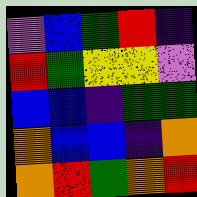[["violet", "blue", "green", "red", "indigo"], ["red", "green", "yellow", "yellow", "violet"], ["blue", "blue", "indigo", "green", "green"], ["orange", "blue", "blue", "indigo", "orange"], ["orange", "red", "green", "orange", "red"]]